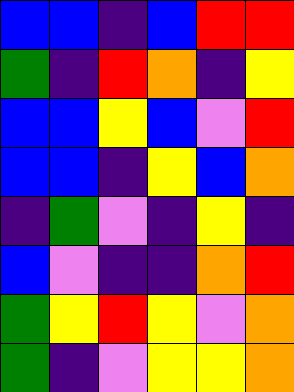[["blue", "blue", "indigo", "blue", "red", "red"], ["green", "indigo", "red", "orange", "indigo", "yellow"], ["blue", "blue", "yellow", "blue", "violet", "red"], ["blue", "blue", "indigo", "yellow", "blue", "orange"], ["indigo", "green", "violet", "indigo", "yellow", "indigo"], ["blue", "violet", "indigo", "indigo", "orange", "red"], ["green", "yellow", "red", "yellow", "violet", "orange"], ["green", "indigo", "violet", "yellow", "yellow", "orange"]]